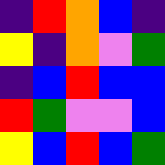[["indigo", "red", "orange", "blue", "indigo"], ["yellow", "indigo", "orange", "violet", "green"], ["indigo", "blue", "red", "blue", "blue"], ["red", "green", "violet", "violet", "blue"], ["yellow", "blue", "red", "blue", "green"]]